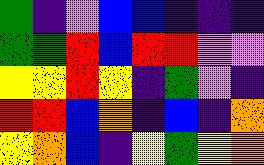[["green", "indigo", "violet", "blue", "blue", "indigo", "indigo", "indigo"], ["green", "green", "red", "blue", "red", "red", "violet", "violet"], ["yellow", "yellow", "red", "yellow", "indigo", "green", "violet", "indigo"], ["red", "red", "blue", "orange", "indigo", "blue", "indigo", "orange"], ["yellow", "orange", "blue", "indigo", "yellow", "green", "yellow", "orange"]]